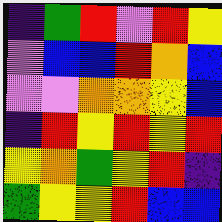[["indigo", "green", "red", "violet", "red", "yellow"], ["violet", "blue", "blue", "red", "orange", "blue"], ["violet", "violet", "orange", "orange", "yellow", "blue"], ["indigo", "red", "yellow", "red", "yellow", "red"], ["yellow", "orange", "green", "yellow", "red", "indigo"], ["green", "yellow", "yellow", "red", "blue", "blue"]]